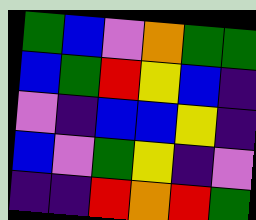[["green", "blue", "violet", "orange", "green", "green"], ["blue", "green", "red", "yellow", "blue", "indigo"], ["violet", "indigo", "blue", "blue", "yellow", "indigo"], ["blue", "violet", "green", "yellow", "indigo", "violet"], ["indigo", "indigo", "red", "orange", "red", "green"]]